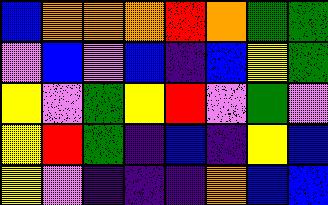[["blue", "orange", "orange", "orange", "red", "orange", "green", "green"], ["violet", "blue", "violet", "blue", "indigo", "blue", "yellow", "green"], ["yellow", "violet", "green", "yellow", "red", "violet", "green", "violet"], ["yellow", "red", "green", "indigo", "blue", "indigo", "yellow", "blue"], ["yellow", "violet", "indigo", "indigo", "indigo", "orange", "blue", "blue"]]